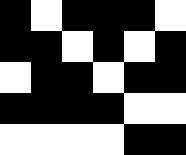[["black", "white", "black", "black", "black", "white"], ["black", "black", "white", "black", "white", "black"], ["white", "black", "black", "white", "black", "black"], ["black", "black", "black", "black", "white", "white"], ["white", "white", "white", "white", "black", "black"]]